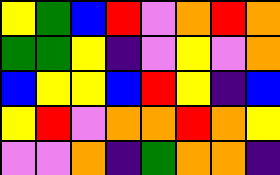[["yellow", "green", "blue", "red", "violet", "orange", "red", "orange"], ["green", "green", "yellow", "indigo", "violet", "yellow", "violet", "orange"], ["blue", "yellow", "yellow", "blue", "red", "yellow", "indigo", "blue"], ["yellow", "red", "violet", "orange", "orange", "red", "orange", "yellow"], ["violet", "violet", "orange", "indigo", "green", "orange", "orange", "indigo"]]